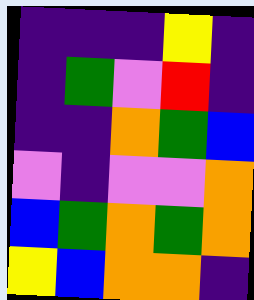[["indigo", "indigo", "indigo", "yellow", "indigo"], ["indigo", "green", "violet", "red", "indigo"], ["indigo", "indigo", "orange", "green", "blue"], ["violet", "indigo", "violet", "violet", "orange"], ["blue", "green", "orange", "green", "orange"], ["yellow", "blue", "orange", "orange", "indigo"]]